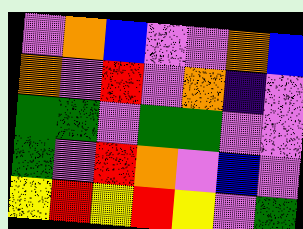[["violet", "orange", "blue", "violet", "violet", "orange", "blue"], ["orange", "violet", "red", "violet", "orange", "indigo", "violet"], ["green", "green", "violet", "green", "green", "violet", "violet"], ["green", "violet", "red", "orange", "violet", "blue", "violet"], ["yellow", "red", "yellow", "red", "yellow", "violet", "green"]]